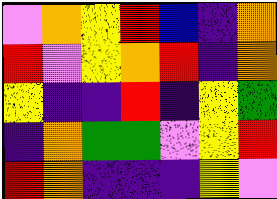[["violet", "orange", "yellow", "red", "blue", "indigo", "orange"], ["red", "violet", "yellow", "orange", "red", "indigo", "orange"], ["yellow", "indigo", "indigo", "red", "indigo", "yellow", "green"], ["indigo", "orange", "green", "green", "violet", "yellow", "red"], ["red", "orange", "indigo", "indigo", "indigo", "yellow", "violet"]]